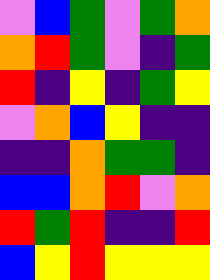[["violet", "blue", "green", "violet", "green", "orange"], ["orange", "red", "green", "violet", "indigo", "green"], ["red", "indigo", "yellow", "indigo", "green", "yellow"], ["violet", "orange", "blue", "yellow", "indigo", "indigo"], ["indigo", "indigo", "orange", "green", "green", "indigo"], ["blue", "blue", "orange", "red", "violet", "orange"], ["red", "green", "red", "indigo", "indigo", "red"], ["blue", "yellow", "red", "yellow", "yellow", "yellow"]]